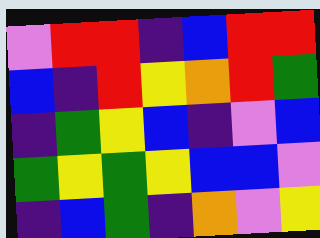[["violet", "red", "red", "indigo", "blue", "red", "red"], ["blue", "indigo", "red", "yellow", "orange", "red", "green"], ["indigo", "green", "yellow", "blue", "indigo", "violet", "blue"], ["green", "yellow", "green", "yellow", "blue", "blue", "violet"], ["indigo", "blue", "green", "indigo", "orange", "violet", "yellow"]]